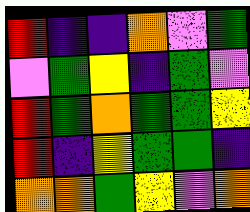[["red", "indigo", "indigo", "orange", "violet", "green"], ["violet", "green", "yellow", "indigo", "green", "violet"], ["red", "green", "orange", "green", "green", "yellow"], ["red", "indigo", "yellow", "green", "green", "indigo"], ["orange", "orange", "green", "yellow", "violet", "orange"]]